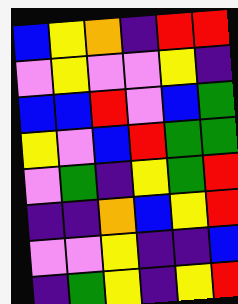[["blue", "yellow", "orange", "indigo", "red", "red"], ["violet", "yellow", "violet", "violet", "yellow", "indigo"], ["blue", "blue", "red", "violet", "blue", "green"], ["yellow", "violet", "blue", "red", "green", "green"], ["violet", "green", "indigo", "yellow", "green", "red"], ["indigo", "indigo", "orange", "blue", "yellow", "red"], ["violet", "violet", "yellow", "indigo", "indigo", "blue"], ["indigo", "green", "yellow", "indigo", "yellow", "red"]]